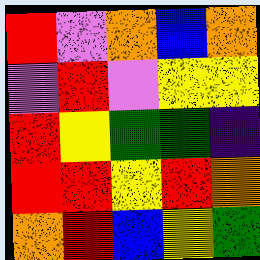[["red", "violet", "orange", "blue", "orange"], ["violet", "red", "violet", "yellow", "yellow"], ["red", "yellow", "green", "green", "indigo"], ["red", "red", "yellow", "red", "orange"], ["orange", "red", "blue", "yellow", "green"]]